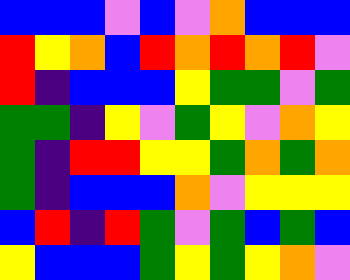[["blue", "blue", "blue", "violet", "blue", "violet", "orange", "blue", "blue", "blue"], ["red", "yellow", "orange", "blue", "red", "orange", "red", "orange", "red", "violet"], ["red", "indigo", "blue", "blue", "blue", "yellow", "green", "green", "violet", "green"], ["green", "green", "indigo", "yellow", "violet", "green", "yellow", "violet", "orange", "yellow"], ["green", "indigo", "red", "red", "yellow", "yellow", "green", "orange", "green", "orange"], ["green", "indigo", "blue", "blue", "blue", "orange", "violet", "yellow", "yellow", "yellow"], ["blue", "red", "indigo", "red", "green", "violet", "green", "blue", "green", "blue"], ["yellow", "blue", "blue", "blue", "green", "yellow", "green", "yellow", "orange", "violet"]]